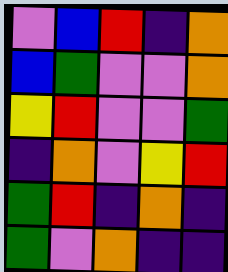[["violet", "blue", "red", "indigo", "orange"], ["blue", "green", "violet", "violet", "orange"], ["yellow", "red", "violet", "violet", "green"], ["indigo", "orange", "violet", "yellow", "red"], ["green", "red", "indigo", "orange", "indigo"], ["green", "violet", "orange", "indigo", "indigo"]]